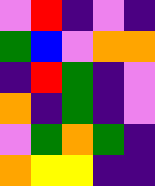[["violet", "red", "indigo", "violet", "indigo"], ["green", "blue", "violet", "orange", "orange"], ["indigo", "red", "green", "indigo", "violet"], ["orange", "indigo", "green", "indigo", "violet"], ["violet", "green", "orange", "green", "indigo"], ["orange", "yellow", "yellow", "indigo", "indigo"]]